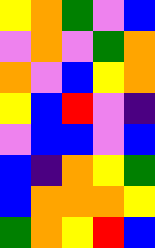[["yellow", "orange", "green", "violet", "blue"], ["violet", "orange", "violet", "green", "orange"], ["orange", "violet", "blue", "yellow", "orange"], ["yellow", "blue", "red", "violet", "indigo"], ["violet", "blue", "blue", "violet", "blue"], ["blue", "indigo", "orange", "yellow", "green"], ["blue", "orange", "orange", "orange", "yellow"], ["green", "orange", "yellow", "red", "blue"]]